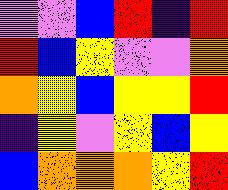[["violet", "violet", "blue", "red", "indigo", "red"], ["red", "blue", "yellow", "violet", "violet", "orange"], ["orange", "yellow", "blue", "yellow", "yellow", "red"], ["indigo", "yellow", "violet", "yellow", "blue", "yellow"], ["blue", "orange", "orange", "orange", "yellow", "red"]]